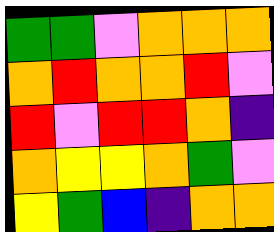[["green", "green", "violet", "orange", "orange", "orange"], ["orange", "red", "orange", "orange", "red", "violet"], ["red", "violet", "red", "red", "orange", "indigo"], ["orange", "yellow", "yellow", "orange", "green", "violet"], ["yellow", "green", "blue", "indigo", "orange", "orange"]]